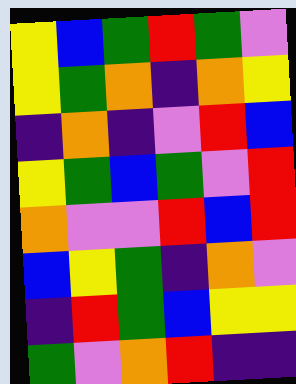[["yellow", "blue", "green", "red", "green", "violet"], ["yellow", "green", "orange", "indigo", "orange", "yellow"], ["indigo", "orange", "indigo", "violet", "red", "blue"], ["yellow", "green", "blue", "green", "violet", "red"], ["orange", "violet", "violet", "red", "blue", "red"], ["blue", "yellow", "green", "indigo", "orange", "violet"], ["indigo", "red", "green", "blue", "yellow", "yellow"], ["green", "violet", "orange", "red", "indigo", "indigo"]]